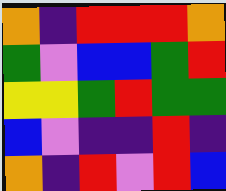[["orange", "indigo", "red", "red", "red", "orange"], ["green", "violet", "blue", "blue", "green", "red"], ["yellow", "yellow", "green", "red", "green", "green"], ["blue", "violet", "indigo", "indigo", "red", "indigo"], ["orange", "indigo", "red", "violet", "red", "blue"]]